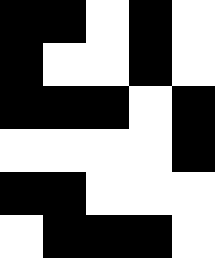[["black", "black", "white", "black", "white"], ["black", "white", "white", "black", "white"], ["black", "black", "black", "white", "black"], ["white", "white", "white", "white", "black"], ["black", "black", "white", "white", "white"], ["white", "black", "black", "black", "white"]]